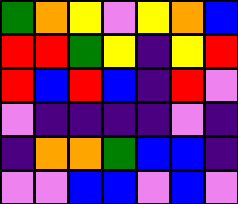[["green", "orange", "yellow", "violet", "yellow", "orange", "blue"], ["red", "red", "green", "yellow", "indigo", "yellow", "red"], ["red", "blue", "red", "blue", "indigo", "red", "violet"], ["violet", "indigo", "indigo", "indigo", "indigo", "violet", "indigo"], ["indigo", "orange", "orange", "green", "blue", "blue", "indigo"], ["violet", "violet", "blue", "blue", "violet", "blue", "violet"]]